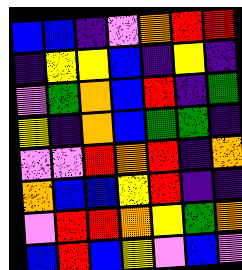[["blue", "blue", "indigo", "violet", "orange", "red", "red"], ["indigo", "yellow", "yellow", "blue", "indigo", "yellow", "indigo"], ["violet", "green", "orange", "blue", "red", "indigo", "green"], ["yellow", "indigo", "orange", "blue", "green", "green", "indigo"], ["violet", "violet", "red", "orange", "red", "indigo", "orange"], ["orange", "blue", "blue", "yellow", "red", "indigo", "indigo"], ["violet", "red", "red", "orange", "yellow", "green", "orange"], ["blue", "red", "blue", "yellow", "violet", "blue", "violet"]]